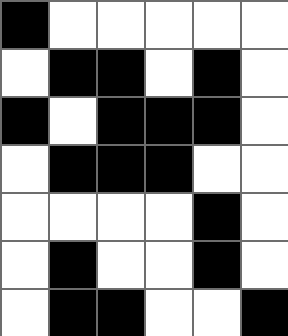[["black", "white", "white", "white", "white", "white"], ["white", "black", "black", "white", "black", "white"], ["black", "white", "black", "black", "black", "white"], ["white", "black", "black", "black", "white", "white"], ["white", "white", "white", "white", "black", "white"], ["white", "black", "white", "white", "black", "white"], ["white", "black", "black", "white", "white", "black"]]